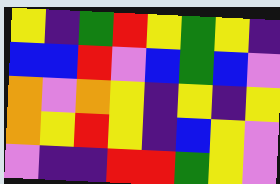[["yellow", "indigo", "green", "red", "yellow", "green", "yellow", "indigo"], ["blue", "blue", "red", "violet", "blue", "green", "blue", "violet"], ["orange", "violet", "orange", "yellow", "indigo", "yellow", "indigo", "yellow"], ["orange", "yellow", "red", "yellow", "indigo", "blue", "yellow", "violet"], ["violet", "indigo", "indigo", "red", "red", "green", "yellow", "violet"]]